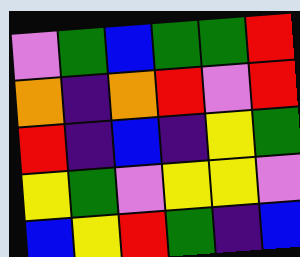[["violet", "green", "blue", "green", "green", "red"], ["orange", "indigo", "orange", "red", "violet", "red"], ["red", "indigo", "blue", "indigo", "yellow", "green"], ["yellow", "green", "violet", "yellow", "yellow", "violet"], ["blue", "yellow", "red", "green", "indigo", "blue"]]